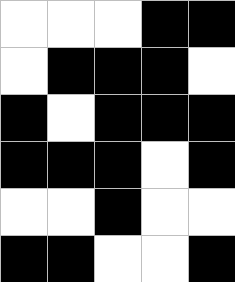[["white", "white", "white", "black", "black"], ["white", "black", "black", "black", "white"], ["black", "white", "black", "black", "black"], ["black", "black", "black", "white", "black"], ["white", "white", "black", "white", "white"], ["black", "black", "white", "white", "black"]]